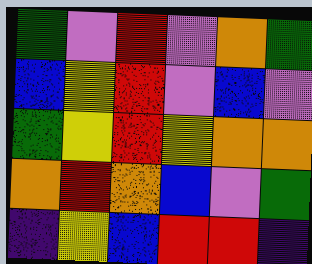[["green", "violet", "red", "violet", "orange", "green"], ["blue", "yellow", "red", "violet", "blue", "violet"], ["green", "yellow", "red", "yellow", "orange", "orange"], ["orange", "red", "orange", "blue", "violet", "green"], ["indigo", "yellow", "blue", "red", "red", "indigo"]]